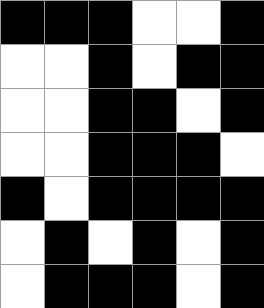[["black", "black", "black", "white", "white", "black"], ["white", "white", "black", "white", "black", "black"], ["white", "white", "black", "black", "white", "black"], ["white", "white", "black", "black", "black", "white"], ["black", "white", "black", "black", "black", "black"], ["white", "black", "white", "black", "white", "black"], ["white", "black", "black", "black", "white", "black"]]